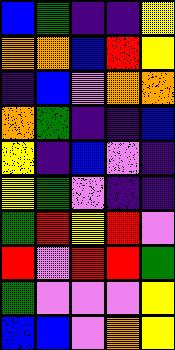[["blue", "green", "indigo", "indigo", "yellow"], ["orange", "orange", "blue", "red", "yellow"], ["indigo", "blue", "violet", "orange", "orange"], ["orange", "green", "indigo", "indigo", "blue"], ["yellow", "indigo", "blue", "violet", "indigo"], ["yellow", "green", "violet", "indigo", "indigo"], ["green", "red", "yellow", "red", "violet"], ["red", "violet", "red", "red", "green"], ["green", "violet", "violet", "violet", "yellow"], ["blue", "blue", "violet", "orange", "yellow"]]